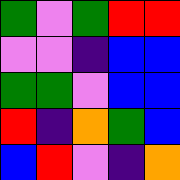[["green", "violet", "green", "red", "red"], ["violet", "violet", "indigo", "blue", "blue"], ["green", "green", "violet", "blue", "blue"], ["red", "indigo", "orange", "green", "blue"], ["blue", "red", "violet", "indigo", "orange"]]